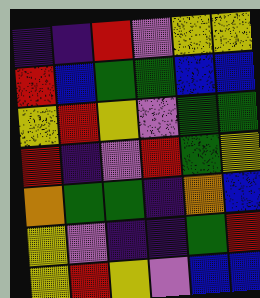[["indigo", "indigo", "red", "violet", "yellow", "yellow"], ["red", "blue", "green", "green", "blue", "blue"], ["yellow", "red", "yellow", "violet", "green", "green"], ["red", "indigo", "violet", "red", "green", "yellow"], ["orange", "green", "green", "indigo", "orange", "blue"], ["yellow", "violet", "indigo", "indigo", "green", "red"], ["yellow", "red", "yellow", "violet", "blue", "blue"]]